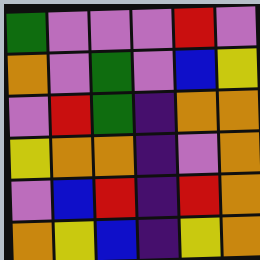[["green", "violet", "violet", "violet", "red", "violet"], ["orange", "violet", "green", "violet", "blue", "yellow"], ["violet", "red", "green", "indigo", "orange", "orange"], ["yellow", "orange", "orange", "indigo", "violet", "orange"], ["violet", "blue", "red", "indigo", "red", "orange"], ["orange", "yellow", "blue", "indigo", "yellow", "orange"]]